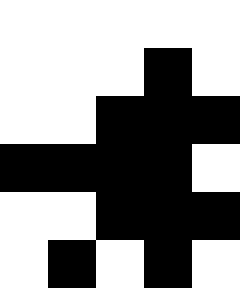[["white", "white", "white", "white", "white"], ["white", "white", "white", "black", "white"], ["white", "white", "black", "black", "black"], ["black", "black", "black", "black", "white"], ["white", "white", "black", "black", "black"], ["white", "black", "white", "black", "white"]]